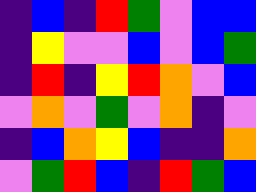[["indigo", "blue", "indigo", "red", "green", "violet", "blue", "blue"], ["indigo", "yellow", "violet", "violet", "blue", "violet", "blue", "green"], ["indigo", "red", "indigo", "yellow", "red", "orange", "violet", "blue"], ["violet", "orange", "violet", "green", "violet", "orange", "indigo", "violet"], ["indigo", "blue", "orange", "yellow", "blue", "indigo", "indigo", "orange"], ["violet", "green", "red", "blue", "indigo", "red", "green", "blue"]]